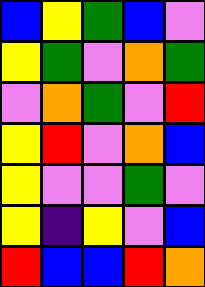[["blue", "yellow", "green", "blue", "violet"], ["yellow", "green", "violet", "orange", "green"], ["violet", "orange", "green", "violet", "red"], ["yellow", "red", "violet", "orange", "blue"], ["yellow", "violet", "violet", "green", "violet"], ["yellow", "indigo", "yellow", "violet", "blue"], ["red", "blue", "blue", "red", "orange"]]